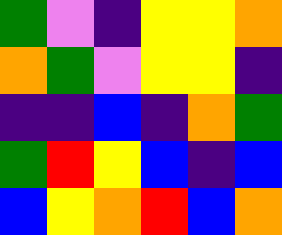[["green", "violet", "indigo", "yellow", "yellow", "orange"], ["orange", "green", "violet", "yellow", "yellow", "indigo"], ["indigo", "indigo", "blue", "indigo", "orange", "green"], ["green", "red", "yellow", "blue", "indigo", "blue"], ["blue", "yellow", "orange", "red", "blue", "orange"]]